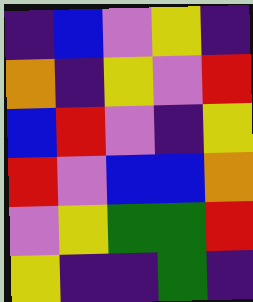[["indigo", "blue", "violet", "yellow", "indigo"], ["orange", "indigo", "yellow", "violet", "red"], ["blue", "red", "violet", "indigo", "yellow"], ["red", "violet", "blue", "blue", "orange"], ["violet", "yellow", "green", "green", "red"], ["yellow", "indigo", "indigo", "green", "indigo"]]